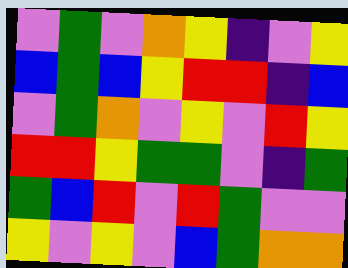[["violet", "green", "violet", "orange", "yellow", "indigo", "violet", "yellow"], ["blue", "green", "blue", "yellow", "red", "red", "indigo", "blue"], ["violet", "green", "orange", "violet", "yellow", "violet", "red", "yellow"], ["red", "red", "yellow", "green", "green", "violet", "indigo", "green"], ["green", "blue", "red", "violet", "red", "green", "violet", "violet"], ["yellow", "violet", "yellow", "violet", "blue", "green", "orange", "orange"]]